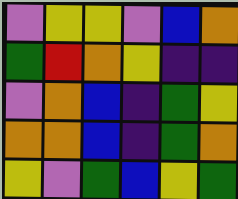[["violet", "yellow", "yellow", "violet", "blue", "orange"], ["green", "red", "orange", "yellow", "indigo", "indigo"], ["violet", "orange", "blue", "indigo", "green", "yellow"], ["orange", "orange", "blue", "indigo", "green", "orange"], ["yellow", "violet", "green", "blue", "yellow", "green"]]